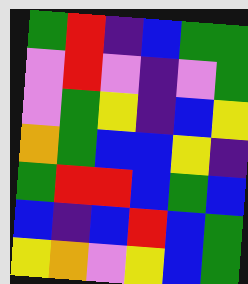[["green", "red", "indigo", "blue", "green", "green"], ["violet", "red", "violet", "indigo", "violet", "green"], ["violet", "green", "yellow", "indigo", "blue", "yellow"], ["orange", "green", "blue", "blue", "yellow", "indigo"], ["green", "red", "red", "blue", "green", "blue"], ["blue", "indigo", "blue", "red", "blue", "green"], ["yellow", "orange", "violet", "yellow", "blue", "green"]]